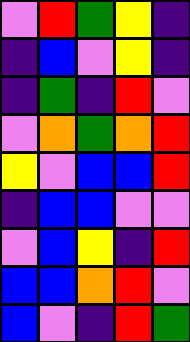[["violet", "red", "green", "yellow", "indigo"], ["indigo", "blue", "violet", "yellow", "indigo"], ["indigo", "green", "indigo", "red", "violet"], ["violet", "orange", "green", "orange", "red"], ["yellow", "violet", "blue", "blue", "red"], ["indigo", "blue", "blue", "violet", "violet"], ["violet", "blue", "yellow", "indigo", "red"], ["blue", "blue", "orange", "red", "violet"], ["blue", "violet", "indigo", "red", "green"]]